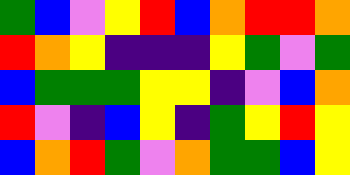[["green", "blue", "violet", "yellow", "red", "blue", "orange", "red", "red", "orange"], ["red", "orange", "yellow", "indigo", "indigo", "indigo", "yellow", "green", "violet", "green"], ["blue", "green", "green", "green", "yellow", "yellow", "indigo", "violet", "blue", "orange"], ["red", "violet", "indigo", "blue", "yellow", "indigo", "green", "yellow", "red", "yellow"], ["blue", "orange", "red", "green", "violet", "orange", "green", "green", "blue", "yellow"]]